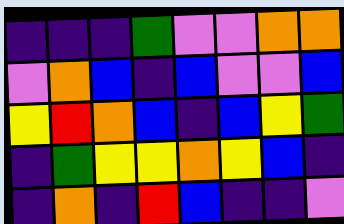[["indigo", "indigo", "indigo", "green", "violet", "violet", "orange", "orange"], ["violet", "orange", "blue", "indigo", "blue", "violet", "violet", "blue"], ["yellow", "red", "orange", "blue", "indigo", "blue", "yellow", "green"], ["indigo", "green", "yellow", "yellow", "orange", "yellow", "blue", "indigo"], ["indigo", "orange", "indigo", "red", "blue", "indigo", "indigo", "violet"]]